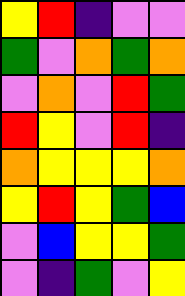[["yellow", "red", "indigo", "violet", "violet"], ["green", "violet", "orange", "green", "orange"], ["violet", "orange", "violet", "red", "green"], ["red", "yellow", "violet", "red", "indigo"], ["orange", "yellow", "yellow", "yellow", "orange"], ["yellow", "red", "yellow", "green", "blue"], ["violet", "blue", "yellow", "yellow", "green"], ["violet", "indigo", "green", "violet", "yellow"]]